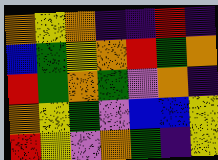[["orange", "yellow", "orange", "indigo", "indigo", "red", "indigo"], ["blue", "green", "yellow", "orange", "red", "green", "orange"], ["red", "green", "orange", "green", "violet", "orange", "indigo"], ["orange", "yellow", "green", "violet", "blue", "blue", "yellow"], ["red", "yellow", "violet", "orange", "green", "indigo", "yellow"]]